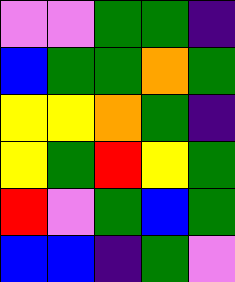[["violet", "violet", "green", "green", "indigo"], ["blue", "green", "green", "orange", "green"], ["yellow", "yellow", "orange", "green", "indigo"], ["yellow", "green", "red", "yellow", "green"], ["red", "violet", "green", "blue", "green"], ["blue", "blue", "indigo", "green", "violet"]]